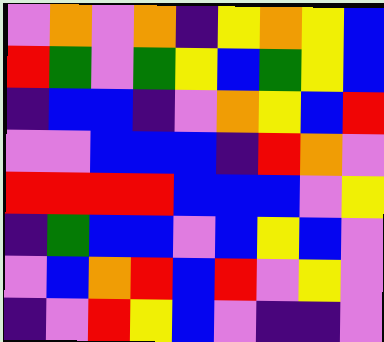[["violet", "orange", "violet", "orange", "indigo", "yellow", "orange", "yellow", "blue"], ["red", "green", "violet", "green", "yellow", "blue", "green", "yellow", "blue"], ["indigo", "blue", "blue", "indigo", "violet", "orange", "yellow", "blue", "red"], ["violet", "violet", "blue", "blue", "blue", "indigo", "red", "orange", "violet"], ["red", "red", "red", "red", "blue", "blue", "blue", "violet", "yellow"], ["indigo", "green", "blue", "blue", "violet", "blue", "yellow", "blue", "violet"], ["violet", "blue", "orange", "red", "blue", "red", "violet", "yellow", "violet"], ["indigo", "violet", "red", "yellow", "blue", "violet", "indigo", "indigo", "violet"]]